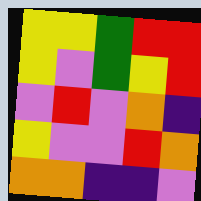[["yellow", "yellow", "green", "red", "red"], ["yellow", "violet", "green", "yellow", "red"], ["violet", "red", "violet", "orange", "indigo"], ["yellow", "violet", "violet", "red", "orange"], ["orange", "orange", "indigo", "indigo", "violet"]]